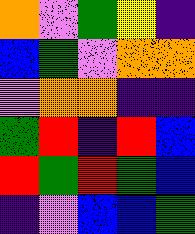[["orange", "violet", "green", "yellow", "indigo"], ["blue", "green", "violet", "orange", "orange"], ["violet", "orange", "orange", "indigo", "indigo"], ["green", "red", "indigo", "red", "blue"], ["red", "green", "red", "green", "blue"], ["indigo", "violet", "blue", "blue", "green"]]